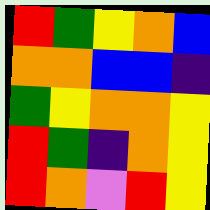[["red", "green", "yellow", "orange", "blue"], ["orange", "orange", "blue", "blue", "indigo"], ["green", "yellow", "orange", "orange", "yellow"], ["red", "green", "indigo", "orange", "yellow"], ["red", "orange", "violet", "red", "yellow"]]